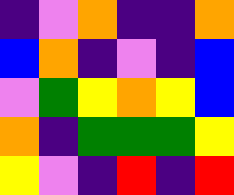[["indigo", "violet", "orange", "indigo", "indigo", "orange"], ["blue", "orange", "indigo", "violet", "indigo", "blue"], ["violet", "green", "yellow", "orange", "yellow", "blue"], ["orange", "indigo", "green", "green", "green", "yellow"], ["yellow", "violet", "indigo", "red", "indigo", "red"]]